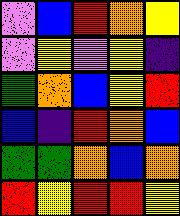[["violet", "blue", "red", "orange", "yellow"], ["violet", "yellow", "violet", "yellow", "indigo"], ["green", "orange", "blue", "yellow", "red"], ["blue", "indigo", "red", "orange", "blue"], ["green", "green", "orange", "blue", "orange"], ["red", "yellow", "red", "red", "yellow"]]